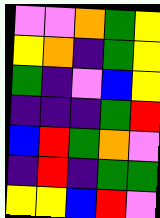[["violet", "violet", "orange", "green", "yellow"], ["yellow", "orange", "indigo", "green", "yellow"], ["green", "indigo", "violet", "blue", "yellow"], ["indigo", "indigo", "indigo", "green", "red"], ["blue", "red", "green", "orange", "violet"], ["indigo", "red", "indigo", "green", "green"], ["yellow", "yellow", "blue", "red", "violet"]]